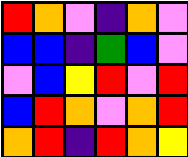[["red", "orange", "violet", "indigo", "orange", "violet"], ["blue", "blue", "indigo", "green", "blue", "violet"], ["violet", "blue", "yellow", "red", "violet", "red"], ["blue", "red", "orange", "violet", "orange", "red"], ["orange", "red", "indigo", "red", "orange", "yellow"]]